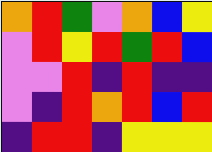[["orange", "red", "green", "violet", "orange", "blue", "yellow"], ["violet", "red", "yellow", "red", "green", "red", "blue"], ["violet", "violet", "red", "indigo", "red", "indigo", "indigo"], ["violet", "indigo", "red", "orange", "red", "blue", "red"], ["indigo", "red", "red", "indigo", "yellow", "yellow", "yellow"]]